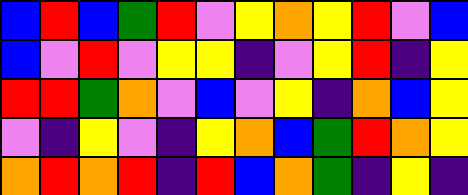[["blue", "red", "blue", "green", "red", "violet", "yellow", "orange", "yellow", "red", "violet", "blue"], ["blue", "violet", "red", "violet", "yellow", "yellow", "indigo", "violet", "yellow", "red", "indigo", "yellow"], ["red", "red", "green", "orange", "violet", "blue", "violet", "yellow", "indigo", "orange", "blue", "yellow"], ["violet", "indigo", "yellow", "violet", "indigo", "yellow", "orange", "blue", "green", "red", "orange", "yellow"], ["orange", "red", "orange", "red", "indigo", "red", "blue", "orange", "green", "indigo", "yellow", "indigo"]]